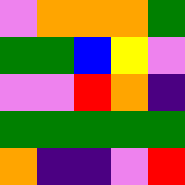[["violet", "orange", "orange", "orange", "green"], ["green", "green", "blue", "yellow", "violet"], ["violet", "violet", "red", "orange", "indigo"], ["green", "green", "green", "green", "green"], ["orange", "indigo", "indigo", "violet", "red"]]